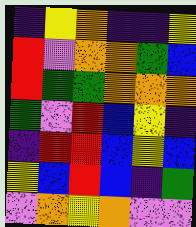[["indigo", "yellow", "orange", "indigo", "indigo", "yellow"], ["red", "violet", "orange", "orange", "green", "blue"], ["red", "green", "green", "orange", "orange", "orange"], ["green", "violet", "red", "blue", "yellow", "indigo"], ["indigo", "red", "red", "blue", "yellow", "blue"], ["yellow", "blue", "red", "blue", "indigo", "green"], ["violet", "orange", "yellow", "orange", "violet", "violet"]]